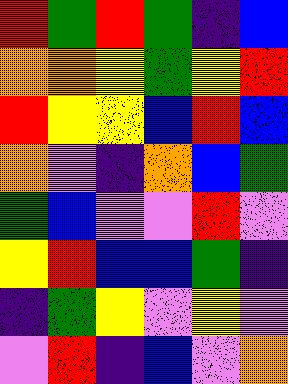[["red", "green", "red", "green", "indigo", "blue"], ["orange", "orange", "yellow", "green", "yellow", "red"], ["red", "yellow", "yellow", "blue", "red", "blue"], ["orange", "violet", "indigo", "orange", "blue", "green"], ["green", "blue", "violet", "violet", "red", "violet"], ["yellow", "red", "blue", "blue", "green", "indigo"], ["indigo", "green", "yellow", "violet", "yellow", "violet"], ["violet", "red", "indigo", "blue", "violet", "orange"]]